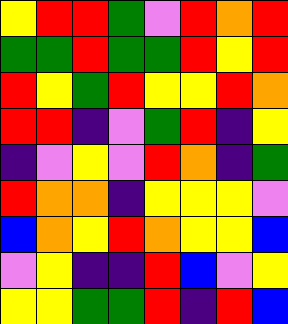[["yellow", "red", "red", "green", "violet", "red", "orange", "red"], ["green", "green", "red", "green", "green", "red", "yellow", "red"], ["red", "yellow", "green", "red", "yellow", "yellow", "red", "orange"], ["red", "red", "indigo", "violet", "green", "red", "indigo", "yellow"], ["indigo", "violet", "yellow", "violet", "red", "orange", "indigo", "green"], ["red", "orange", "orange", "indigo", "yellow", "yellow", "yellow", "violet"], ["blue", "orange", "yellow", "red", "orange", "yellow", "yellow", "blue"], ["violet", "yellow", "indigo", "indigo", "red", "blue", "violet", "yellow"], ["yellow", "yellow", "green", "green", "red", "indigo", "red", "blue"]]